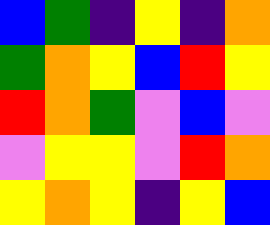[["blue", "green", "indigo", "yellow", "indigo", "orange"], ["green", "orange", "yellow", "blue", "red", "yellow"], ["red", "orange", "green", "violet", "blue", "violet"], ["violet", "yellow", "yellow", "violet", "red", "orange"], ["yellow", "orange", "yellow", "indigo", "yellow", "blue"]]